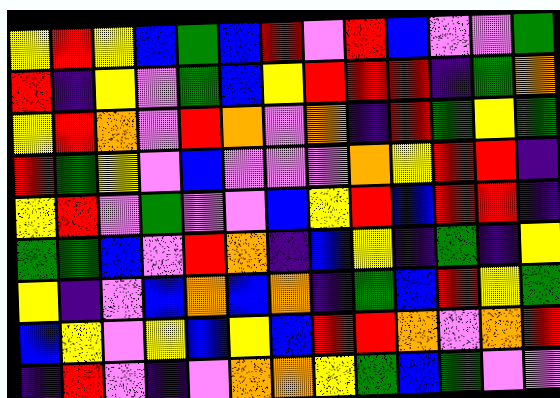[["yellow", "red", "yellow", "blue", "green", "blue", "red", "violet", "red", "blue", "violet", "violet", "green"], ["red", "indigo", "yellow", "violet", "green", "blue", "yellow", "red", "red", "red", "indigo", "green", "orange"], ["yellow", "red", "orange", "violet", "red", "orange", "violet", "orange", "indigo", "red", "green", "yellow", "green"], ["red", "green", "yellow", "violet", "blue", "violet", "violet", "violet", "orange", "yellow", "red", "red", "indigo"], ["yellow", "red", "violet", "green", "violet", "violet", "blue", "yellow", "red", "blue", "red", "red", "indigo"], ["green", "green", "blue", "violet", "red", "orange", "indigo", "blue", "yellow", "indigo", "green", "indigo", "yellow"], ["yellow", "indigo", "violet", "blue", "orange", "blue", "orange", "indigo", "green", "blue", "red", "yellow", "green"], ["blue", "yellow", "violet", "yellow", "blue", "yellow", "blue", "red", "red", "orange", "violet", "orange", "red"], ["indigo", "red", "violet", "indigo", "violet", "orange", "orange", "yellow", "green", "blue", "green", "violet", "violet"]]